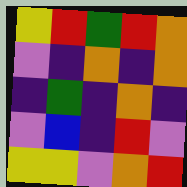[["yellow", "red", "green", "red", "orange"], ["violet", "indigo", "orange", "indigo", "orange"], ["indigo", "green", "indigo", "orange", "indigo"], ["violet", "blue", "indigo", "red", "violet"], ["yellow", "yellow", "violet", "orange", "red"]]